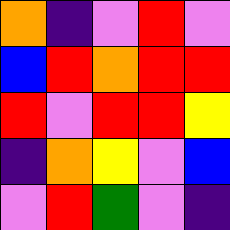[["orange", "indigo", "violet", "red", "violet"], ["blue", "red", "orange", "red", "red"], ["red", "violet", "red", "red", "yellow"], ["indigo", "orange", "yellow", "violet", "blue"], ["violet", "red", "green", "violet", "indigo"]]